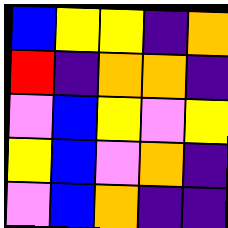[["blue", "yellow", "yellow", "indigo", "orange"], ["red", "indigo", "orange", "orange", "indigo"], ["violet", "blue", "yellow", "violet", "yellow"], ["yellow", "blue", "violet", "orange", "indigo"], ["violet", "blue", "orange", "indigo", "indigo"]]